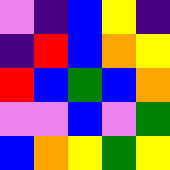[["violet", "indigo", "blue", "yellow", "indigo"], ["indigo", "red", "blue", "orange", "yellow"], ["red", "blue", "green", "blue", "orange"], ["violet", "violet", "blue", "violet", "green"], ["blue", "orange", "yellow", "green", "yellow"]]